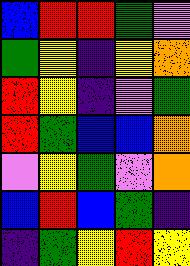[["blue", "red", "red", "green", "violet"], ["green", "yellow", "indigo", "yellow", "orange"], ["red", "yellow", "indigo", "violet", "green"], ["red", "green", "blue", "blue", "orange"], ["violet", "yellow", "green", "violet", "orange"], ["blue", "red", "blue", "green", "indigo"], ["indigo", "green", "yellow", "red", "yellow"]]